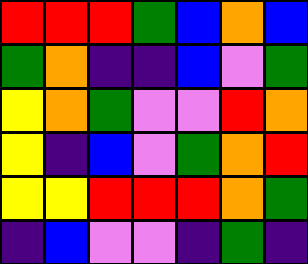[["red", "red", "red", "green", "blue", "orange", "blue"], ["green", "orange", "indigo", "indigo", "blue", "violet", "green"], ["yellow", "orange", "green", "violet", "violet", "red", "orange"], ["yellow", "indigo", "blue", "violet", "green", "orange", "red"], ["yellow", "yellow", "red", "red", "red", "orange", "green"], ["indigo", "blue", "violet", "violet", "indigo", "green", "indigo"]]